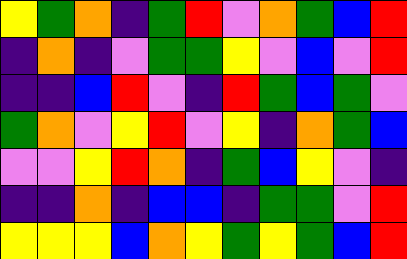[["yellow", "green", "orange", "indigo", "green", "red", "violet", "orange", "green", "blue", "red"], ["indigo", "orange", "indigo", "violet", "green", "green", "yellow", "violet", "blue", "violet", "red"], ["indigo", "indigo", "blue", "red", "violet", "indigo", "red", "green", "blue", "green", "violet"], ["green", "orange", "violet", "yellow", "red", "violet", "yellow", "indigo", "orange", "green", "blue"], ["violet", "violet", "yellow", "red", "orange", "indigo", "green", "blue", "yellow", "violet", "indigo"], ["indigo", "indigo", "orange", "indigo", "blue", "blue", "indigo", "green", "green", "violet", "red"], ["yellow", "yellow", "yellow", "blue", "orange", "yellow", "green", "yellow", "green", "blue", "red"]]